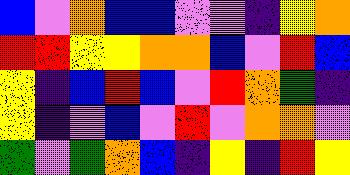[["blue", "violet", "orange", "blue", "blue", "violet", "violet", "indigo", "yellow", "orange"], ["red", "red", "yellow", "yellow", "orange", "orange", "blue", "violet", "red", "blue"], ["yellow", "indigo", "blue", "red", "blue", "violet", "red", "orange", "green", "indigo"], ["yellow", "indigo", "violet", "blue", "violet", "red", "violet", "orange", "orange", "violet"], ["green", "violet", "green", "orange", "blue", "indigo", "yellow", "indigo", "red", "yellow"]]